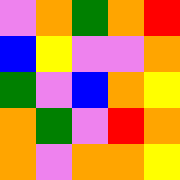[["violet", "orange", "green", "orange", "red"], ["blue", "yellow", "violet", "violet", "orange"], ["green", "violet", "blue", "orange", "yellow"], ["orange", "green", "violet", "red", "orange"], ["orange", "violet", "orange", "orange", "yellow"]]